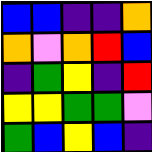[["blue", "blue", "indigo", "indigo", "orange"], ["orange", "violet", "orange", "red", "blue"], ["indigo", "green", "yellow", "indigo", "red"], ["yellow", "yellow", "green", "green", "violet"], ["green", "blue", "yellow", "blue", "indigo"]]